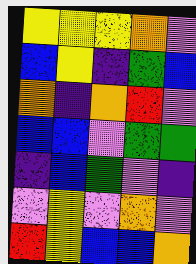[["yellow", "yellow", "yellow", "orange", "violet"], ["blue", "yellow", "indigo", "green", "blue"], ["orange", "indigo", "orange", "red", "violet"], ["blue", "blue", "violet", "green", "green"], ["indigo", "blue", "green", "violet", "indigo"], ["violet", "yellow", "violet", "orange", "violet"], ["red", "yellow", "blue", "blue", "orange"]]